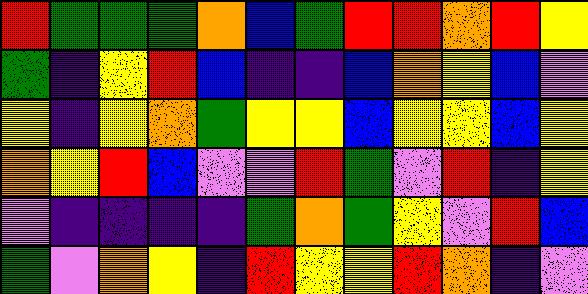[["red", "green", "green", "green", "orange", "blue", "green", "red", "red", "orange", "red", "yellow"], ["green", "indigo", "yellow", "red", "blue", "indigo", "indigo", "blue", "orange", "yellow", "blue", "violet"], ["yellow", "indigo", "yellow", "orange", "green", "yellow", "yellow", "blue", "yellow", "yellow", "blue", "yellow"], ["orange", "yellow", "red", "blue", "violet", "violet", "red", "green", "violet", "red", "indigo", "yellow"], ["violet", "indigo", "indigo", "indigo", "indigo", "green", "orange", "green", "yellow", "violet", "red", "blue"], ["green", "violet", "orange", "yellow", "indigo", "red", "yellow", "yellow", "red", "orange", "indigo", "violet"]]